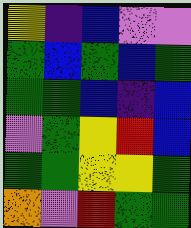[["yellow", "indigo", "blue", "violet", "violet"], ["green", "blue", "green", "blue", "green"], ["green", "green", "blue", "indigo", "blue"], ["violet", "green", "yellow", "red", "blue"], ["green", "green", "yellow", "yellow", "green"], ["orange", "violet", "red", "green", "green"]]